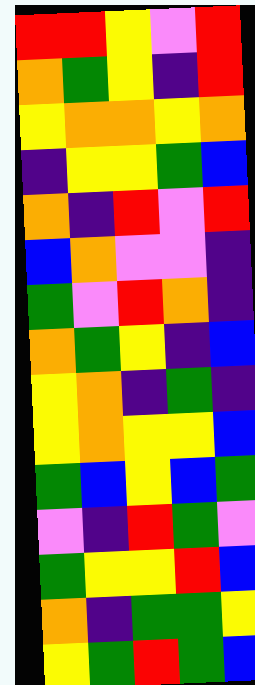[["red", "red", "yellow", "violet", "red"], ["orange", "green", "yellow", "indigo", "red"], ["yellow", "orange", "orange", "yellow", "orange"], ["indigo", "yellow", "yellow", "green", "blue"], ["orange", "indigo", "red", "violet", "red"], ["blue", "orange", "violet", "violet", "indigo"], ["green", "violet", "red", "orange", "indigo"], ["orange", "green", "yellow", "indigo", "blue"], ["yellow", "orange", "indigo", "green", "indigo"], ["yellow", "orange", "yellow", "yellow", "blue"], ["green", "blue", "yellow", "blue", "green"], ["violet", "indigo", "red", "green", "violet"], ["green", "yellow", "yellow", "red", "blue"], ["orange", "indigo", "green", "green", "yellow"], ["yellow", "green", "red", "green", "blue"]]